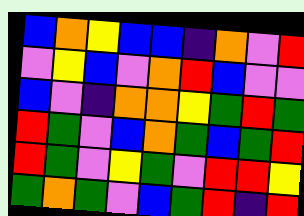[["blue", "orange", "yellow", "blue", "blue", "indigo", "orange", "violet", "red"], ["violet", "yellow", "blue", "violet", "orange", "red", "blue", "violet", "violet"], ["blue", "violet", "indigo", "orange", "orange", "yellow", "green", "red", "green"], ["red", "green", "violet", "blue", "orange", "green", "blue", "green", "red"], ["red", "green", "violet", "yellow", "green", "violet", "red", "red", "yellow"], ["green", "orange", "green", "violet", "blue", "green", "red", "indigo", "red"]]